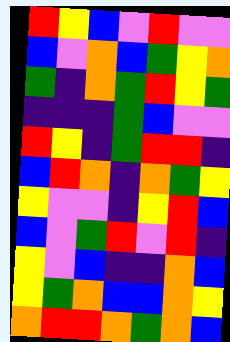[["red", "yellow", "blue", "violet", "red", "violet", "violet"], ["blue", "violet", "orange", "blue", "green", "yellow", "orange"], ["green", "indigo", "orange", "green", "red", "yellow", "green"], ["indigo", "indigo", "indigo", "green", "blue", "violet", "violet"], ["red", "yellow", "indigo", "green", "red", "red", "indigo"], ["blue", "red", "orange", "indigo", "orange", "green", "yellow"], ["yellow", "violet", "violet", "indigo", "yellow", "red", "blue"], ["blue", "violet", "green", "red", "violet", "red", "indigo"], ["yellow", "violet", "blue", "indigo", "indigo", "orange", "blue"], ["yellow", "green", "orange", "blue", "blue", "orange", "yellow"], ["orange", "red", "red", "orange", "green", "orange", "blue"]]